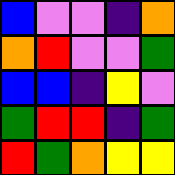[["blue", "violet", "violet", "indigo", "orange"], ["orange", "red", "violet", "violet", "green"], ["blue", "blue", "indigo", "yellow", "violet"], ["green", "red", "red", "indigo", "green"], ["red", "green", "orange", "yellow", "yellow"]]